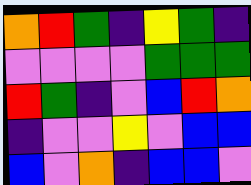[["orange", "red", "green", "indigo", "yellow", "green", "indigo"], ["violet", "violet", "violet", "violet", "green", "green", "green"], ["red", "green", "indigo", "violet", "blue", "red", "orange"], ["indigo", "violet", "violet", "yellow", "violet", "blue", "blue"], ["blue", "violet", "orange", "indigo", "blue", "blue", "violet"]]